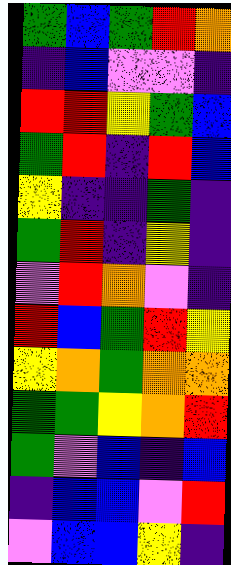[["green", "blue", "green", "red", "orange"], ["indigo", "blue", "violet", "violet", "indigo"], ["red", "red", "yellow", "green", "blue"], ["green", "red", "indigo", "red", "blue"], ["yellow", "indigo", "indigo", "green", "indigo"], ["green", "red", "indigo", "yellow", "indigo"], ["violet", "red", "orange", "violet", "indigo"], ["red", "blue", "green", "red", "yellow"], ["yellow", "orange", "green", "orange", "orange"], ["green", "green", "yellow", "orange", "red"], ["green", "violet", "blue", "indigo", "blue"], ["indigo", "blue", "blue", "violet", "red"], ["violet", "blue", "blue", "yellow", "indigo"]]